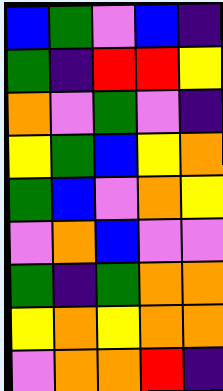[["blue", "green", "violet", "blue", "indigo"], ["green", "indigo", "red", "red", "yellow"], ["orange", "violet", "green", "violet", "indigo"], ["yellow", "green", "blue", "yellow", "orange"], ["green", "blue", "violet", "orange", "yellow"], ["violet", "orange", "blue", "violet", "violet"], ["green", "indigo", "green", "orange", "orange"], ["yellow", "orange", "yellow", "orange", "orange"], ["violet", "orange", "orange", "red", "indigo"]]